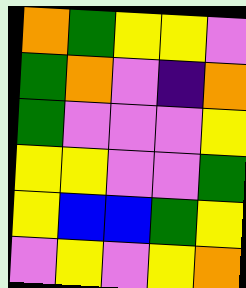[["orange", "green", "yellow", "yellow", "violet"], ["green", "orange", "violet", "indigo", "orange"], ["green", "violet", "violet", "violet", "yellow"], ["yellow", "yellow", "violet", "violet", "green"], ["yellow", "blue", "blue", "green", "yellow"], ["violet", "yellow", "violet", "yellow", "orange"]]